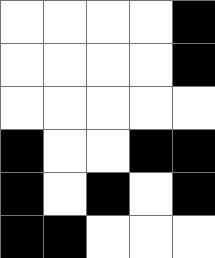[["white", "white", "white", "white", "black"], ["white", "white", "white", "white", "black"], ["white", "white", "white", "white", "white"], ["black", "white", "white", "black", "black"], ["black", "white", "black", "white", "black"], ["black", "black", "white", "white", "white"]]